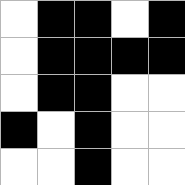[["white", "black", "black", "white", "black"], ["white", "black", "black", "black", "black"], ["white", "black", "black", "white", "white"], ["black", "white", "black", "white", "white"], ["white", "white", "black", "white", "white"]]